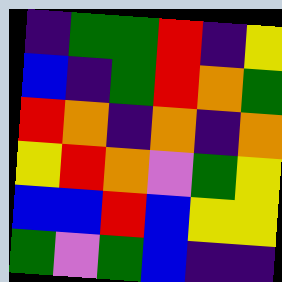[["indigo", "green", "green", "red", "indigo", "yellow"], ["blue", "indigo", "green", "red", "orange", "green"], ["red", "orange", "indigo", "orange", "indigo", "orange"], ["yellow", "red", "orange", "violet", "green", "yellow"], ["blue", "blue", "red", "blue", "yellow", "yellow"], ["green", "violet", "green", "blue", "indigo", "indigo"]]